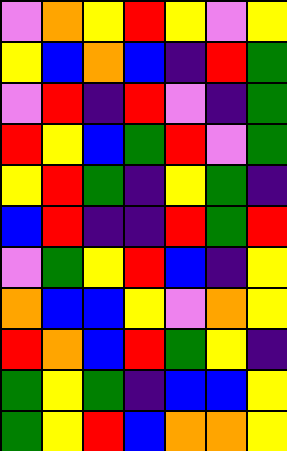[["violet", "orange", "yellow", "red", "yellow", "violet", "yellow"], ["yellow", "blue", "orange", "blue", "indigo", "red", "green"], ["violet", "red", "indigo", "red", "violet", "indigo", "green"], ["red", "yellow", "blue", "green", "red", "violet", "green"], ["yellow", "red", "green", "indigo", "yellow", "green", "indigo"], ["blue", "red", "indigo", "indigo", "red", "green", "red"], ["violet", "green", "yellow", "red", "blue", "indigo", "yellow"], ["orange", "blue", "blue", "yellow", "violet", "orange", "yellow"], ["red", "orange", "blue", "red", "green", "yellow", "indigo"], ["green", "yellow", "green", "indigo", "blue", "blue", "yellow"], ["green", "yellow", "red", "blue", "orange", "orange", "yellow"]]